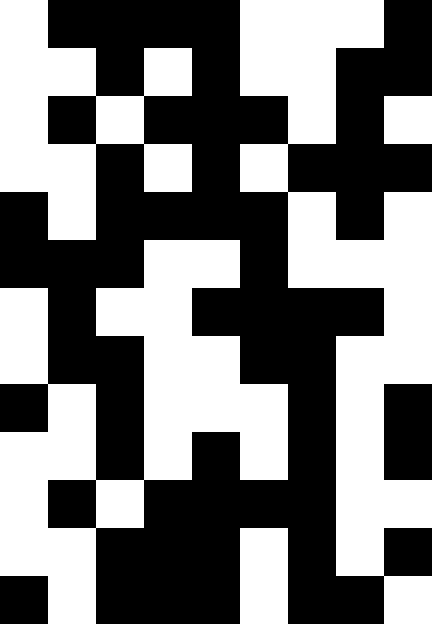[["white", "black", "black", "black", "black", "white", "white", "white", "black"], ["white", "white", "black", "white", "black", "white", "white", "black", "black"], ["white", "black", "white", "black", "black", "black", "white", "black", "white"], ["white", "white", "black", "white", "black", "white", "black", "black", "black"], ["black", "white", "black", "black", "black", "black", "white", "black", "white"], ["black", "black", "black", "white", "white", "black", "white", "white", "white"], ["white", "black", "white", "white", "black", "black", "black", "black", "white"], ["white", "black", "black", "white", "white", "black", "black", "white", "white"], ["black", "white", "black", "white", "white", "white", "black", "white", "black"], ["white", "white", "black", "white", "black", "white", "black", "white", "black"], ["white", "black", "white", "black", "black", "black", "black", "white", "white"], ["white", "white", "black", "black", "black", "white", "black", "white", "black"], ["black", "white", "black", "black", "black", "white", "black", "black", "white"]]